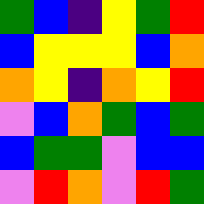[["green", "blue", "indigo", "yellow", "green", "red"], ["blue", "yellow", "yellow", "yellow", "blue", "orange"], ["orange", "yellow", "indigo", "orange", "yellow", "red"], ["violet", "blue", "orange", "green", "blue", "green"], ["blue", "green", "green", "violet", "blue", "blue"], ["violet", "red", "orange", "violet", "red", "green"]]